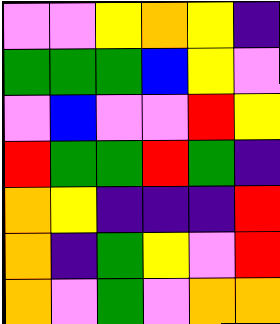[["violet", "violet", "yellow", "orange", "yellow", "indigo"], ["green", "green", "green", "blue", "yellow", "violet"], ["violet", "blue", "violet", "violet", "red", "yellow"], ["red", "green", "green", "red", "green", "indigo"], ["orange", "yellow", "indigo", "indigo", "indigo", "red"], ["orange", "indigo", "green", "yellow", "violet", "red"], ["orange", "violet", "green", "violet", "orange", "orange"]]